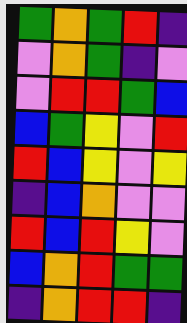[["green", "orange", "green", "red", "indigo"], ["violet", "orange", "green", "indigo", "violet"], ["violet", "red", "red", "green", "blue"], ["blue", "green", "yellow", "violet", "red"], ["red", "blue", "yellow", "violet", "yellow"], ["indigo", "blue", "orange", "violet", "violet"], ["red", "blue", "red", "yellow", "violet"], ["blue", "orange", "red", "green", "green"], ["indigo", "orange", "red", "red", "indigo"]]